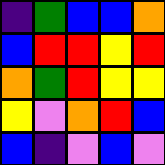[["indigo", "green", "blue", "blue", "orange"], ["blue", "red", "red", "yellow", "red"], ["orange", "green", "red", "yellow", "yellow"], ["yellow", "violet", "orange", "red", "blue"], ["blue", "indigo", "violet", "blue", "violet"]]